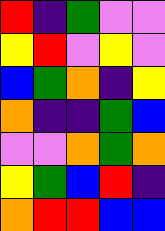[["red", "indigo", "green", "violet", "violet"], ["yellow", "red", "violet", "yellow", "violet"], ["blue", "green", "orange", "indigo", "yellow"], ["orange", "indigo", "indigo", "green", "blue"], ["violet", "violet", "orange", "green", "orange"], ["yellow", "green", "blue", "red", "indigo"], ["orange", "red", "red", "blue", "blue"]]